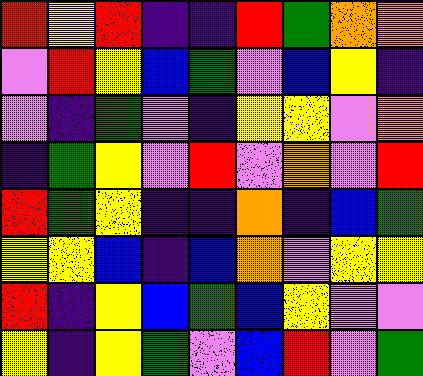[["red", "yellow", "red", "indigo", "indigo", "red", "green", "orange", "orange"], ["violet", "red", "yellow", "blue", "green", "violet", "blue", "yellow", "indigo"], ["violet", "indigo", "green", "violet", "indigo", "yellow", "yellow", "violet", "orange"], ["indigo", "green", "yellow", "violet", "red", "violet", "orange", "violet", "red"], ["red", "green", "yellow", "indigo", "indigo", "orange", "indigo", "blue", "green"], ["yellow", "yellow", "blue", "indigo", "blue", "orange", "violet", "yellow", "yellow"], ["red", "indigo", "yellow", "blue", "green", "blue", "yellow", "violet", "violet"], ["yellow", "indigo", "yellow", "green", "violet", "blue", "red", "violet", "green"]]